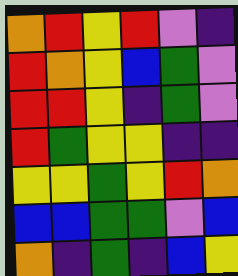[["orange", "red", "yellow", "red", "violet", "indigo"], ["red", "orange", "yellow", "blue", "green", "violet"], ["red", "red", "yellow", "indigo", "green", "violet"], ["red", "green", "yellow", "yellow", "indigo", "indigo"], ["yellow", "yellow", "green", "yellow", "red", "orange"], ["blue", "blue", "green", "green", "violet", "blue"], ["orange", "indigo", "green", "indigo", "blue", "yellow"]]